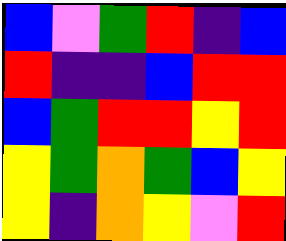[["blue", "violet", "green", "red", "indigo", "blue"], ["red", "indigo", "indigo", "blue", "red", "red"], ["blue", "green", "red", "red", "yellow", "red"], ["yellow", "green", "orange", "green", "blue", "yellow"], ["yellow", "indigo", "orange", "yellow", "violet", "red"]]